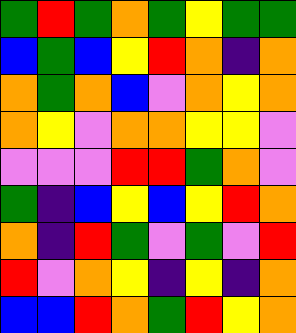[["green", "red", "green", "orange", "green", "yellow", "green", "green"], ["blue", "green", "blue", "yellow", "red", "orange", "indigo", "orange"], ["orange", "green", "orange", "blue", "violet", "orange", "yellow", "orange"], ["orange", "yellow", "violet", "orange", "orange", "yellow", "yellow", "violet"], ["violet", "violet", "violet", "red", "red", "green", "orange", "violet"], ["green", "indigo", "blue", "yellow", "blue", "yellow", "red", "orange"], ["orange", "indigo", "red", "green", "violet", "green", "violet", "red"], ["red", "violet", "orange", "yellow", "indigo", "yellow", "indigo", "orange"], ["blue", "blue", "red", "orange", "green", "red", "yellow", "orange"]]